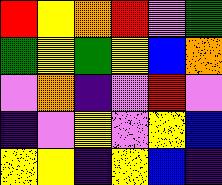[["red", "yellow", "orange", "red", "violet", "green"], ["green", "yellow", "green", "yellow", "blue", "orange"], ["violet", "orange", "indigo", "violet", "red", "violet"], ["indigo", "violet", "yellow", "violet", "yellow", "blue"], ["yellow", "yellow", "indigo", "yellow", "blue", "indigo"]]